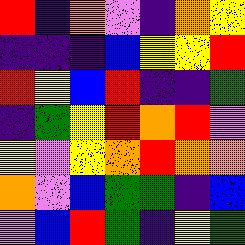[["red", "indigo", "orange", "violet", "indigo", "orange", "yellow"], ["indigo", "indigo", "indigo", "blue", "yellow", "yellow", "red"], ["red", "yellow", "blue", "red", "indigo", "indigo", "green"], ["indigo", "green", "yellow", "red", "orange", "red", "violet"], ["yellow", "violet", "yellow", "orange", "red", "orange", "orange"], ["orange", "violet", "blue", "green", "green", "indigo", "blue"], ["violet", "blue", "red", "green", "indigo", "yellow", "green"]]